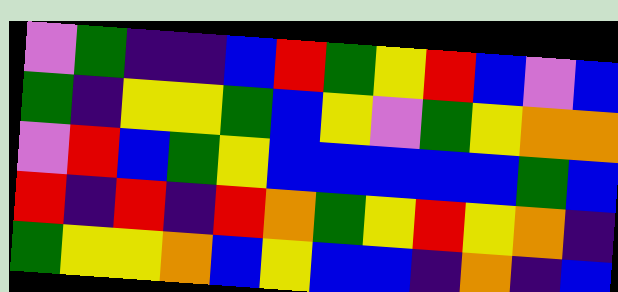[["violet", "green", "indigo", "indigo", "blue", "red", "green", "yellow", "red", "blue", "violet", "blue"], ["green", "indigo", "yellow", "yellow", "green", "blue", "yellow", "violet", "green", "yellow", "orange", "orange"], ["violet", "red", "blue", "green", "yellow", "blue", "blue", "blue", "blue", "blue", "green", "blue"], ["red", "indigo", "red", "indigo", "red", "orange", "green", "yellow", "red", "yellow", "orange", "indigo"], ["green", "yellow", "yellow", "orange", "blue", "yellow", "blue", "blue", "indigo", "orange", "indigo", "blue"]]